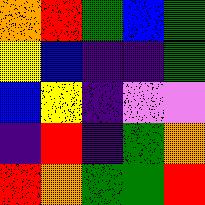[["orange", "red", "green", "blue", "green"], ["yellow", "blue", "indigo", "indigo", "green"], ["blue", "yellow", "indigo", "violet", "violet"], ["indigo", "red", "indigo", "green", "orange"], ["red", "orange", "green", "green", "red"]]